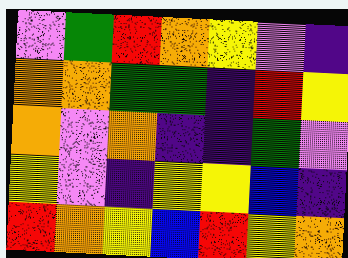[["violet", "green", "red", "orange", "yellow", "violet", "indigo"], ["orange", "orange", "green", "green", "indigo", "red", "yellow"], ["orange", "violet", "orange", "indigo", "indigo", "green", "violet"], ["yellow", "violet", "indigo", "yellow", "yellow", "blue", "indigo"], ["red", "orange", "yellow", "blue", "red", "yellow", "orange"]]